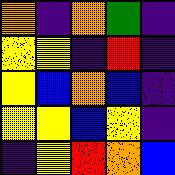[["orange", "indigo", "orange", "green", "indigo"], ["yellow", "yellow", "indigo", "red", "indigo"], ["yellow", "blue", "orange", "blue", "indigo"], ["yellow", "yellow", "blue", "yellow", "indigo"], ["indigo", "yellow", "red", "orange", "blue"]]